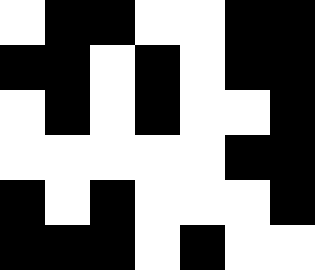[["white", "black", "black", "white", "white", "black", "black"], ["black", "black", "white", "black", "white", "black", "black"], ["white", "black", "white", "black", "white", "white", "black"], ["white", "white", "white", "white", "white", "black", "black"], ["black", "white", "black", "white", "white", "white", "black"], ["black", "black", "black", "white", "black", "white", "white"]]